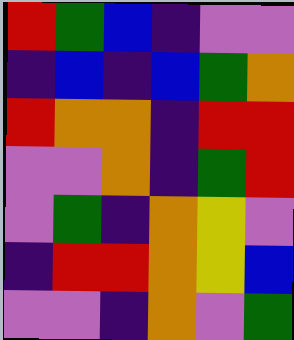[["red", "green", "blue", "indigo", "violet", "violet"], ["indigo", "blue", "indigo", "blue", "green", "orange"], ["red", "orange", "orange", "indigo", "red", "red"], ["violet", "violet", "orange", "indigo", "green", "red"], ["violet", "green", "indigo", "orange", "yellow", "violet"], ["indigo", "red", "red", "orange", "yellow", "blue"], ["violet", "violet", "indigo", "orange", "violet", "green"]]